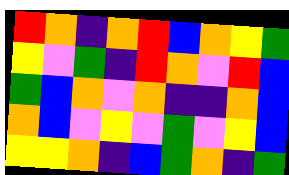[["red", "orange", "indigo", "orange", "red", "blue", "orange", "yellow", "green"], ["yellow", "violet", "green", "indigo", "red", "orange", "violet", "red", "blue"], ["green", "blue", "orange", "violet", "orange", "indigo", "indigo", "orange", "blue"], ["orange", "blue", "violet", "yellow", "violet", "green", "violet", "yellow", "blue"], ["yellow", "yellow", "orange", "indigo", "blue", "green", "orange", "indigo", "green"]]